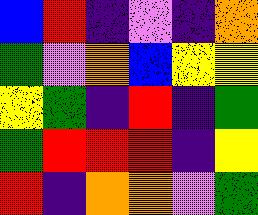[["blue", "red", "indigo", "violet", "indigo", "orange"], ["green", "violet", "orange", "blue", "yellow", "yellow"], ["yellow", "green", "indigo", "red", "indigo", "green"], ["green", "red", "red", "red", "indigo", "yellow"], ["red", "indigo", "orange", "orange", "violet", "green"]]